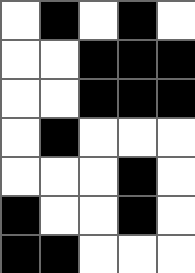[["white", "black", "white", "black", "white"], ["white", "white", "black", "black", "black"], ["white", "white", "black", "black", "black"], ["white", "black", "white", "white", "white"], ["white", "white", "white", "black", "white"], ["black", "white", "white", "black", "white"], ["black", "black", "white", "white", "white"]]